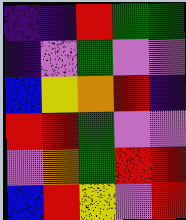[["indigo", "indigo", "red", "green", "green"], ["indigo", "violet", "green", "violet", "violet"], ["blue", "yellow", "orange", "red", "indigo"], ["red", "red", "green", "violet", "violet"], ["violet", "orange", "green", "red", "red"], ["blue", "red", "yellow", "violet", "red"]]